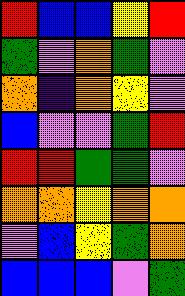[["red", "blue", "blue", "yellow", "red"], ["green", "violet", "orange", "green", "violet"], ["orange", "indigo", "orange", "yellow", "violet"], ["blue", "violet", "violet", "green", "red"], ["red", "red", "green", "green", "violet"], ["orange", "orange", "yellow", "orange", "orange"], ["violet", "blue", "yellow", "green", "orange"], ["blue", "blue", "blue", "violet", "green"]]